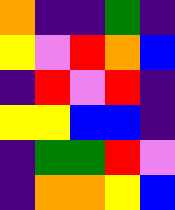[["orange", "indigo", "indigo", "green", "indigo"], ["yellow", "violet", "red", "orange", "blue"], ["indigo", "red", "violet", "red", "indigo"], ["yellow", "yellow", "blue", "blue", "indigo"], ["indigo", "green", "green", "red", "violet"], ["indigo", "orange", "orange", "yellow", "blue"]]